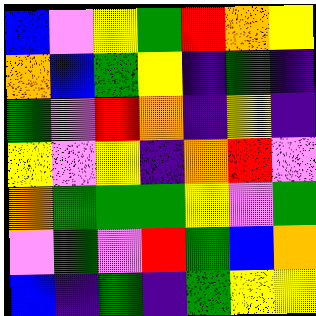[["blue", "violet", "yellow", "green", "red", "orange", "yellow"], ["orange", "blue", "green", "yellow", "indigo", "green", "indigo"], ["green", "violet", "red", "orange", "indigo", "yellow", "indigo"], ["yellow", "violet", "yellow", "indigo", "orange", "red", "violet"], ["orange", "green", "green", "green", "yellow", "violet", "green"], ["violet", "green", "violet", "red", "green", "blue", "orange"], ["blue", "indigo", "green", "indigo", "green", "yellow", "yellow"]]